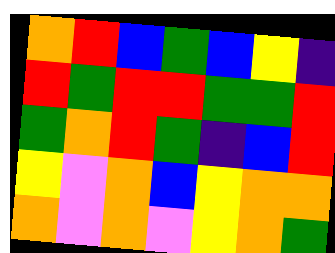[["orange", "red", "blue", "green", "blue", "yellow", "indigo"], ["red", "green", "red", "red", "green", "green", "red"], ["green", "orange", "red", "green", "indigo", "blue", "red"], ["yellow", "violet", "orange", "blue", "yellow", "orange", "orange"], ["orange", "violet", "orange", "violet", "yellow", "orange", "green"]]